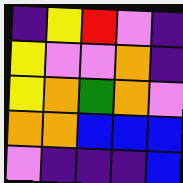[["indigo", "yellow", "red", "violet", "indigo"], ["yellow", "violet", "violet", "orange", "indigo"], ["yellow", "orange", "green", "orange", "violet"], ["orange", "orange", "blue", "blue", "blue"], ["violet", "indigo", "indigo", "indigo", "blue"]]